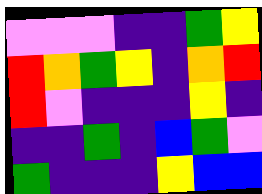[["violet", "violet", "violet", "indigo", "indigo", "green", "yellow"], ["red", "orange", "green", "yellow", "indigo", "orange", "red"], ["red", "violet", "indigo", "indigo", "indigo", "yellow", "indigo"], ["indigo", "indigo", "green", "indigo", "blue", "green", "violet"], ["green", "indigo", "indigo", "indigo", "yellow", "blue", "blue"]]